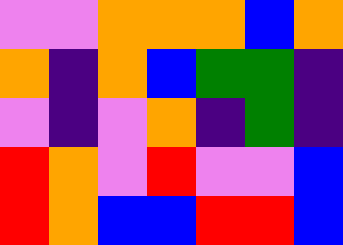[["violet", "violet", "orange", "orange", "orange", "blue", "orange"], ["orange", "indigo", "orange", "blue", "green", "green", "indigo"], ["violet", "indigo", "violet", "orange", "indigo", "green", "indigo"], ["red", "orange", "violet", "red", "violet", "violet", "blue"], ["red", "orange", "blue", "blue", "red", "red", "blue"]]